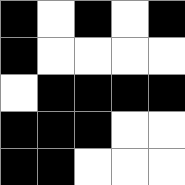[["black", "white", "black", "white", "black"], ["black", "white", "white", "white", "white"], ["white", "black", "black", "black", "black"], ["black", "black", "black", "white", "white"], ["black", "black", "white", "white", "white"]]